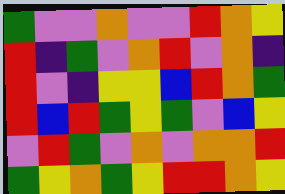[["green", "violet", "violet", "orange", "violet", "violet", "red", "orange", "yellow"], ["red", "indigo", "green", "violet", "orange", "red", "violet", "orange", "indigo"], ["red", "violet", "indigo", "yellow", "yellow", "blue", "red", "orange", "green"], ["red", "blue", "red", "green", "yellow", "green", "violet", "blue", "yellow"], ["violet", "red", "green", "violet", "orange", "violet", "orange", "orange", "red"], ["green", "yellow", "orange", "green", "yellow", "red", "red", "orange", "yellow"]]